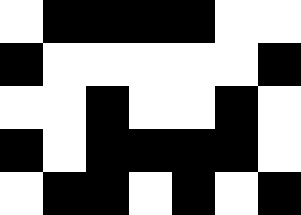[["white", "black", "black", "black", "black", "white", "white"], ["black", "white", "white", "white", "white", "white", "black"], ["white", "white", "black", "white", "white", "black", "white"], ["black", "white", "black", "black", "black", "black", "white"], ["white", "black", "black", "white", "black", "white", "black"]]